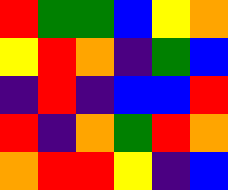[["red", "green", "green", "blue", "yellow", "orange"], ["yellow", "red", "orange", "indigo", "green", "blue"], ["indigo", "red", "indigo", "blue", "blue", "red"], ["red", "indigo", "orange", "green", "red", "orange"], ["orange", "red", "red", "yellow", "indigo", "blue"]]